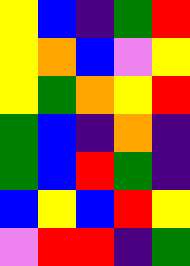[["yellow", "blue", "indigo", "green", "red"], ["yellow", "orange", "blue", "violet", "yellow"], ["yellow", "green", "orange", "yellow", "red"], ["green", "blue", "indigo", "orange", "indigo"], ["green", "blue", "red", "green", "indigo"], ["blue", "yellow", "blue", "red", "yellow"], ["violet", "red", "red", "indigo", "green"]]